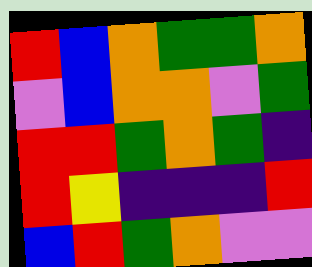[["red", "blue", "orange", "green", "green", "orange"], ["violet", "blue", "orange", "orange", "violet", "green"], ["red", "red", "green", "orange", "green", "indigo"], ["red", "yellow", "indigo", "indigo", "indigo", "red"], ["blue", "red", "green", "orange", "violet", "violet"]]